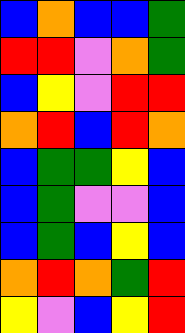[["blue", "orange", "blue", "blue", "green"], ["red", "red", "violet", "orange", "green"], ["blue", "yellow", "violet", "red", "red"], ["orange", "red", "blue", "red", "orange"], ["blue", "green", "green", "yellow", "blue"], ["blue", "green", "violet", "violet", "blue"], ["blue", "green", "blue", "yellow", "blue"], ["orange", "red", "orange", "green", "red"], ["yellow", "violet", "blue", "yellow", "red"]]